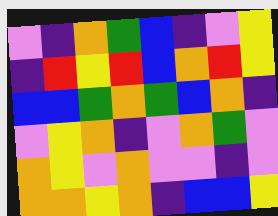[["violet", "indigo", "orange", "green", "blue", "indigo", "violet", "yellow"], ["indigo", "red", "yellow", "red", "blue", "orange", "red", "yellow"], ["blue", "blue", "green", "orange", "green", "blue", "orange", "indigo"], ["violet", "yellow", "orange", "indigo", "violet", "orange", "green", "violet"], ["orange", "yellow", "violet", "orange", "violet", "violet", "indigo", "violet"], ["orange", "orange", "yellow", "orange", "indigo", "blue", "blue", "yellow"]]